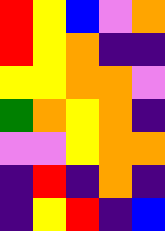[["red", "yellow", "blue", "violet", "orange"], ["red", "yellow", "orange", "indigo", "indigo"], ["yellow", "yellow", "orange", "orange", "violet"], ["green", "orange", "yellow", "orange", "indigo"], ["violet", "violet", "yellow", "orange", "orange"], ["indigo", "red", "indigo", "orange", "indigo"], ["indigo", "yellow", "red", "indigo", "blue"]]